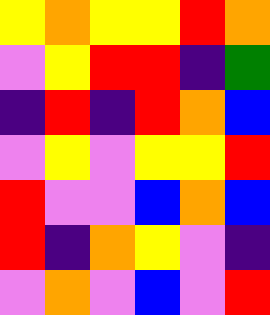[["yellow", "orange", "yellow", "yellow", "red", "orange"], ["violet", "yellow", "red", "red", "indigo", "green"], ["indigo", "red", "indigo", "red", "orange", "blue"], ["violet", "yellow", "violet", "yellow", "yellow", "red"], ["red", "violet", "violet", "blue", "orange", "blue"], ["red", "indigo", "orange", "yellow", "violet", "indigo"], ["violet", "orange", "violet", "blue", "violet", "red"]]